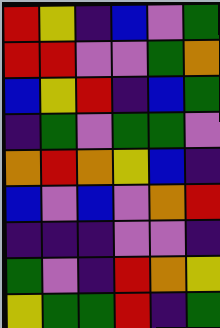[["red", "yellow", "indigo", "blue", "violet", "green"], ["red", "red", "violet", "violet", "green", "orange"], ["blue", "yellow", "red", "indigo", "blue", "green"], ["indigo", "green", "violet", "green", "green", "violet"], ["orange", "red", "orange", "yellow", "blue", "indigo"], ["blue", "violet", "blue", "violet", "orange", "red"], ["indigo", "indigo", "indigo", "violet", "violet", "indigo"], ["green", "violet", "indigo", "red", "orange", "yellow"], ["yellow", "green", "green", "red", "indigo", "green"]]